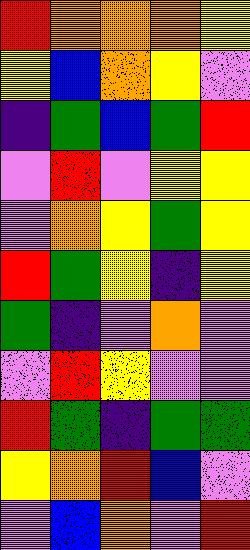[["red", "orange", "orange", "orange", "yellow"], ["yellow", "blue", "orange", "yellow", "violet"], ["indigo", "green", "blue", "green", "red"], ["violet", "red", "violet", "yellow", "yellow"], ["violet", "orange", "yellow", "green", "yellow"], ["red", "green", "yellow", "indigo", "yellow"], ["green", "indigo", "violet", "orange", "violet"], ["violet", "red", "yellow", "violet", "violet"], ["red", "green", "indigo", "green", "green"], ["yellow", "orange", "red", "blue", "violet"], ["violet", "blue", "orange", "violet", "red"]]